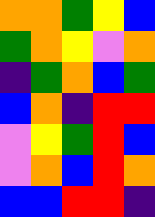[["orange", "orange", "green", "yellow", "blue"], ["green", "orange", "yellow", "violet", "orange"], ["indigo", "green", "orange", "blue", "green"], ["blue", "orange", "indigo", "red", "red"], ["violet", "yellow", "green", "red", "blue"], ["violet", "orange", "blue", "red", "orange"], ["blue", "blue", "red", "red", "indigo"]]